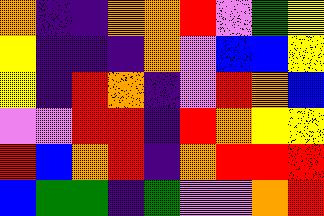[["orange", "indigo", "indigo", "orange", "orange", "red", "violet", "green", "yellow"], ["yellow", "indigo", "indigo", "indigo", "orange", "violet", "blue", "blue", "yellow"], ["yellow", "indigo", "red", "orange", "indigo", "violet", "red", "orange", "blue"], ["violet", "violet", "red", "red", "indigo", "red", "orange", "yellow", "yellow"], ["red", "blue", "orange", "red", "indigo", "orange", "red", "red", "red"], ["blue", "green", "green", "indigo", "green", "violet", "violet", "orange", "red"]]